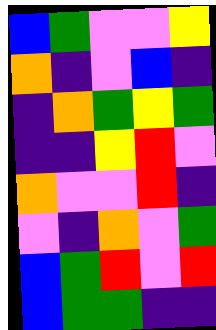[["blue", "green", "violet", "violet", "yellow"], ["orange", "indigo", "violet", "blue", "indigo"], ["indigo", "orange", "green", "yellow", "green"], ["indigo", "indigo", "yellow", "red", "violet"], ["orange", "violet", "violet", "red", "indigo"], ["violet", "indigo", "orange", "violet", "green"], ["blue", "green", "red", "violet", "red"], ["blue", "green", "green", "indigo", "indigo"]]